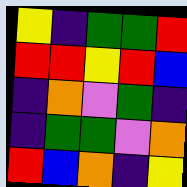[["yellow", "indigo", "green", "green", "red"], ["red", "red", "yellow", "red", "blue"], ["indigo", "orange", "violet", "green", "indigo"], ["indigo", "green", "green", "violet", "orange"], ["red", "blue", "orange", "indigo", "yellow"]]